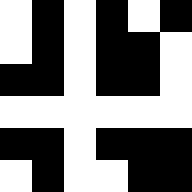[["white", "black", "white", "black", "white", "black"], ["white", "black", "white", "black", "black", "white"], ["black", "black", "white", "black", "black", "white"], ["white", "white", "white", "white", "white", "white"], ["black", "black", "white", "black", "black", "black"], ["white", "black", "white", "white", "black", "black"]]